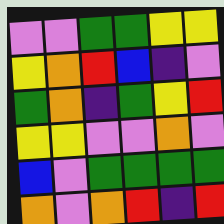[["violet", "violet", "green", "green", "yellow", "yellow"], ["yellow", "orange", "red", "blue", "indigo", "violet"], ["green", "orange", "indigo", "green", "yellow", "red"], ["yellow", "yellow", "violet", "violet", "orange", "violet"], ["blue", "violet", "green", "green", "green", "green"], ["orange", "violet", "orange", "red", "indigo", "red"]]